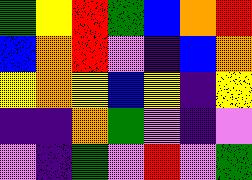[["green", "yellow", "red", "green", "blue", "orange", "red"], ["blue", "orange", "red", "violet", "indigo", "blue", "orange"], ["yellow", "orange", "yellow", "blue", "yellow", "indigo", "yellow"], ["indigo", "indigo", "orange", "green", "violet", "indigo", "violet"], ["violet", "indigo", "green", "violet", "red", "violet", "green"]]